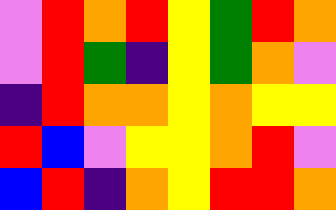[["violet", "red", "orange", "red", "yellow", "green", "red", "orange"], ["violet", "red", "green", "indigo", "yellow", "green", "orange", "violet"], ["indigo", "red", "orange", "orange", "yellow", "orange", "yellow", "yellow"], ["red", "blue", "violet", "yellow", "yellow", "orange", "red", "violet"], ["blue", "red", "indigo", "orange", "yellow", "red", "red", "orange"]]